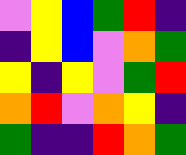[["violet", "yellow", "blue", "green", "red", "indigo"], ["indigo", "yellow", "blue", "violet", "orange", "green"], ["yellow", "indigo", "yellow", "violet", "green", "red"], ["orange", "red", "violet", "orange", "yellow", "indigo"], ["green", "indigo", "indigo", "red", "orange", "green"]]